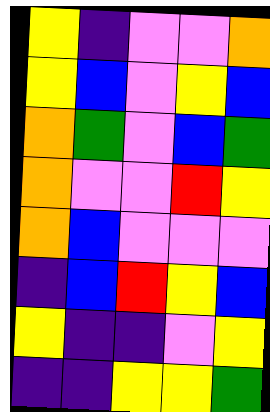[["yellow", "indigo", "violet", "violet", "orange"], ["yellow", "blue", "violet", "yellow", "blue"], ["orange", "green", "violet", "blue", "green"], ["orange", "violet", "violet", "red", "yellow"], ["orange", "blue", "violet", "violet", "violet"], ["indigo", "blue", "red", "yellow", "blue"], ["yellow", "indigo", "indigo", "violet", "yellow"], ["indigo", "indigo", "yellow", "yellow", "green"]]